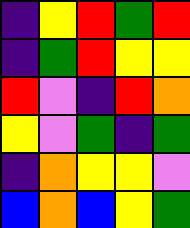[["indigo", "yellow", "red", "green", "red"], ["indigo", "green", "red", "yellow", "yellow"], ["red", "violet", "indigo", "red", "orange"], ["yellow", "violet", "green", "indigo", "green"], ["indigo", "orange", "yellow", "yellow", "violet"], ["blue", "orange", "blue", "yellow", "green"]]